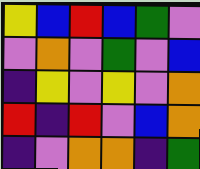[["yellow", "blue", "red", "blue", "green", "violet"], ["violet", "orange", "violet", "green", "violet", "blue"], ["indigo", "yellow", "violet", "yellow", "violet", "orange"], ["red", "indigo", "red", "violet", "blue", "orange"], ["indigo", "violet", "orange", "orange", "indigo", "green"]]